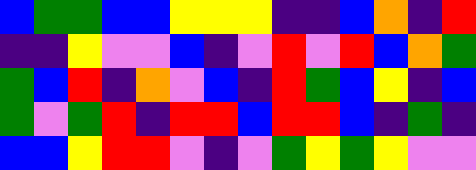[["blue", "green", "green", "blue", "blue", "yellow", "yellow", "yellow", "indigo", "indigo", "blue", "orange", "indigo", "red"], ["indigo", "indigo", "yellow", "violet", "violet", "blue", "indigo", "violet", "red", "violet", "red", "blue", "orange", "green"], ["green", "blue", "red", "indigo", "orange", "violet", "blue", "indigo", "red", "green", "blue", "yellow", "indigo", "blue"], ["green", "violet", "green", "red", "indigo", "red", "red", "blue", "red", "red", "blue", "indigo", "green", "indigo"], ["blue", "blue", "yellow", "red", "red", "violet", "indigo", "violet", "green", "yellow", "green", "yellow", "violet", "violet"]]